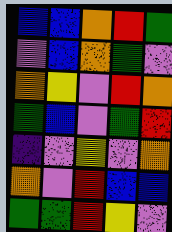[["blue", "blue", "orange", "red", "green"], ["violet", "blue", "orange", "green", "violet"], ["orange", "yellow", "violet", "red", "orange"], ["green", "blue", "violet", "green", "red"], ["indigo", "violet", "yellow", "violet", "orange"], ["orange", "violet", "red", "blue", "blue"], ["green", "green", "red", "yellow", "violet"]]